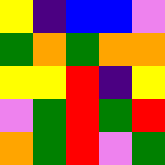[["yellow", "indigo", "blue", "blue", "violet"], ["green", "orange", "green", "orange", "orange"], ["yellow", "yellow", "red", "indigo", "yellow"], ["violet", "green", "red", "green", "red"], ["orange", "green", "red", "violet", "green"]]